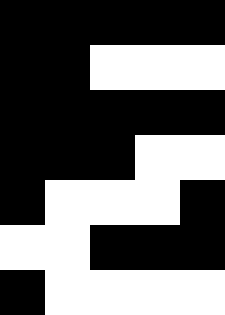[["black", "black", "black", "black", "black"], ["black", "black", "white", "white", "white"], ["black", "black", "black", "black", "black"], ["black", "black", "black", "white", "white"], ["black", "white", "white", "white", "black"], ["white", "white", "black", "black", "black"], ["black", "white", "white", "white", "white"]]